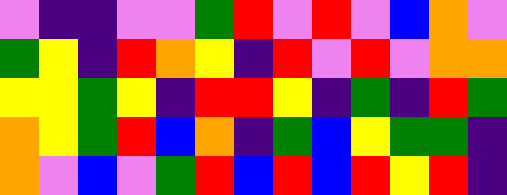[["violet", "indigo", "indigo", "violet", "violet", "green", "red", "violet", "red", "violet", "blue", "orange", "violet"], ["green", "yellow", "indigo", "red", "orange", "yellow", "indigo", "red", "violet", "red", "violet", "orange", "orange"], ["yellow", "yellow", "green", "yellow", "indigo", "red", "red", "yellow", "indigo", "green", "indigo", "red", "green"], ["orange", "yellow", "green", "red", "blue", "orange", "indigo", "green", "blue", "yellow", "green", "green", "indigo"], ["orange", "violet", "blue", "violet", "green", "red", "blue", "red", "blue", "red", "yellow", "red", "indigo"]]